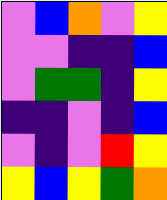[["violet", "blue", "orange", "violet", "yellow"], ["violet", "violet", "indigo", "indigo", "blue"], ["violet", "green", "green", "indigo", "yellow"], ["indigo", "indigo", "violet", "indigo", "blue"], ["violet", "indigo", "violet", "red", "yellow"], ["yellow", "blue", "yellow", "green", "orange"]]